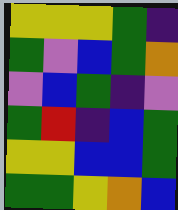[["yellow", "yellow", "yellow", "green", "indigo"], ["green", "violet", "blue", "green", "orange"], ["violet", "blue", "green", "indigo", "violet"], ["green", "red", "indigo", "blue", "green"], ["yellow", "yellow", "blue", "blue", "green"], ["green", "green", "yellow", "orange", "blue"]]